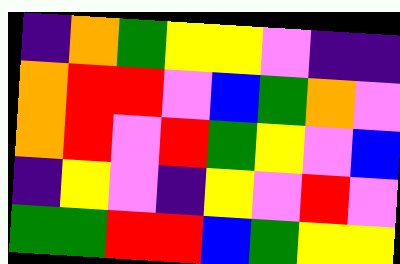[["indigo", "orange", "green", "yellow", "yellow", "violet", "indigo", "indigo"], ["orange", "red", "red", "violet", "blue", "green", "orange", "violet"], ["orange", "red", "violet", "red", "green", "yellow", "violet", "blue"], ["indigo", "yellow", "violet", "indigo", "yellow", "violet", "red", "violet"], ["green", "green", "red", "red", "blue", "green", "yellow", "yellow"]]